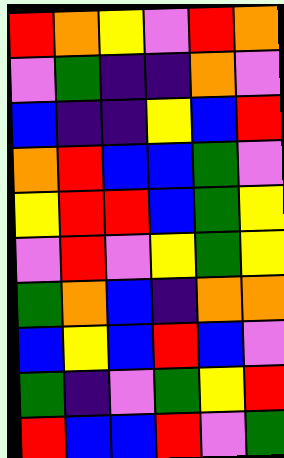[["red", "orange", "yellow", "violet", "red", "orange"], ["violet", "green", "indigo", "indigo", "orange", "violet"], ["blue", "indigo", "indigo", "yellow", "blue", "red"], ["orange", "red", "blue", "blue", "green", "violet"], ["yellow", "red", "red", "blue", "green", "yellow"], ["violet", "red", "violet", "yellow", "green", "yellow"], ["green", "orange", "blue", "indigo", "orange", "orange"], ["blue", "yellow", "blue", "red", "blue", "violet"], ["green", "indigo", "violet", "green", "yellow", "red"], ["red", "blue", "blue", "red", "violet", "green"]]